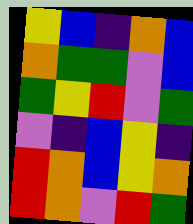[["yellow", "blue", "indigo", "orange", "blue"], ["orange", "green", "green", "violet", "blue"], ["green", "yellow", "red", "violet", "green"], ["violet", "indigo", "blue", "yellow", "indigo"], ["red", "orange", "blue", "yellow", "orange"], ["red", "orange", "violet", "red", "green"]]